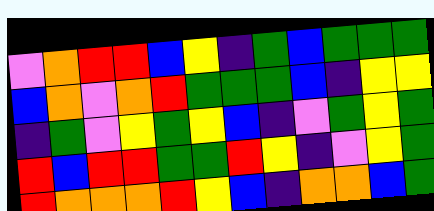[["violet", "orange", "red", "red", "blue", "yellow", "indigo", "green", "blue", "green", "green", "green"], ["blue", "orange", "violet", "orange", "red", "green", "green", "green", "blue", "indigo", "yellow", "yellow"], ["indigo", "green", "violet", "yellow", "green", "yellow", "blue", "indigo", "violet", "green", "yellow", "green"], ["red", "blue", "red", "red", "green", "green", "red", "yellow", "indigo", "violet", "yellow", "green"], ["red", "orange", "orange", "orange", "red", "yellow", "blue", "indigo", "orange", "orange", "blue", "green"]]